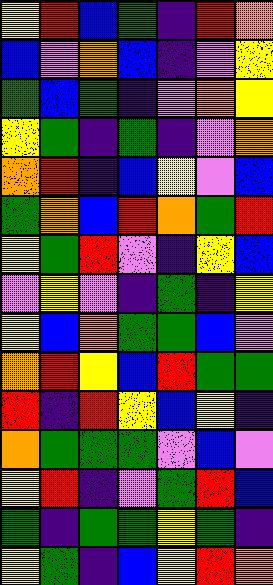[["yellow", "red", "blue", "green", "indigo", "red", "orange"], ["blue", "violet", "orange", "blue", "indigo", "violet", "yellow"], ["green", "blue", "green", "indigo", "violet", "orange", "yellow"], ["yellow", "green", "indigo", "green", "indigo", "violet", "orange"], ["orange", "red", "indigo", "blue", "yellow", "violet", "blue"], ["green", "orange", "blue", "red", "orange", "green", "red"], ["yellow", "green", "red", "violet", "indigo", "yellow", "blue"], ["violet", "yellow", "violet", "indigo", "green", "indigo", "yellow"], ["yellow", "blue", "orange", "green", "green", "blue", "violet"], ["orange", "red", "yellow", "blue", "red", "green", "green"], ["red", "indigo", "red", "yellow", "blue", "yellow", "indigo"], ["orange", "green", "green", "green", "violet", "blue", "violet"], ["yellow", "red", "indigo", "violet", "green", "red", "blue"], ["green", "indigo", "green", "green", "yellow", "green", "indigo"], ["yellow", "green", "indigo", "blue", "yellow", "red", "orange"]]